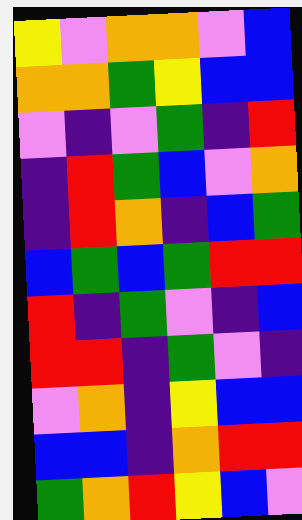[["yellow", "violet", "orange", "orange", "violet", "blue"], ["orange", "orange", "green", "yellow", "blue", "blue"], ["violet", "indigo", "violet", "green", "indigo", "red"], ["indigo", "red", "green", "blue", "violet", "orange"], ["indigo", "red", "orange", "indigo", "blue", "green"], ["blue", "green", "blue", "green", "red", "red"], ["red", "indigo", "green", "violet", "indigo", "blue"], ["red", "red", "indigo", "green", "violet", "indigo"], ["violet", "orange", "indigo", "yellow", "blue", "blue"], ["blue", "blue", "indigo", "orange", "red", "red"], ["green", "orange", "red", "yellow", "blue", "violet"]]